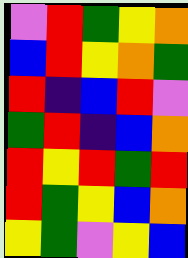[["violet", "red", "green", "yellow", "orange"], ["blue", "red", "yellow", "orange", "green"], ["red", "indigo", "blue", "red", "violet"], ["green", "red", "indigo", "blue", "orange"], ["red", "yellow", "red", "green", "red"], ["red", "green", "yellow", "blue", "orange"], ["yellow", "green", "violet", "yellow", "blue"]]